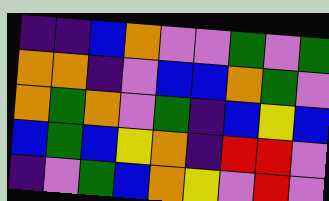[["indigo", "indigo", "blue", "orange", "violet", "violet", "green", "violet", "green"], ["orange", "orange", "indigo", "violet", "blue", "blue", "orange", "green", "violet"], ["orange", "green", "orange", "violet", "green", "indigo", "blue", "yellow", "blue"], ["blue", "green", "blue", "yellow", "orange", "indigo", "red", "red", "violet"], ["indigo", "violet", "green", "blue", "orange", "yellow", "violet", "red", "violet"]]